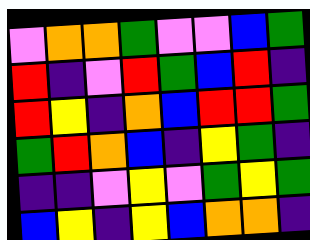[["violet", "orange", "orange", "green", "violet", "violet", "blue", "green"], ["red", "indigo", "violet", "red", "green", "blue", "red", "indigo"], ["red", "yellow", "indigo", "orange", "blue", "red", "red", "green"], ["green", "red", "orange", "blue", "indigo", "yellow", "green", "indigo"], ["indigo", "indigo", "violet", "yellow", "violet", "green", "yellow", "green"], ["blue", "yellow", "indigo", "yellow", "blue", "orange", "orange", "indigo"]]